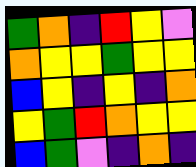[["green", "orange", "indigo", "red", "yellow", "violet"], ["orange", "yellow", "yellow", "green", "yellow", "yellow"], ["blue", "yellow", "indigo", "yellow", "indigo", "orange"], ["yellow", "green", "red", "orange", "yellow", "yellow"], ["blue", "green", "violet", "indigo", "orange", "indigo"]]